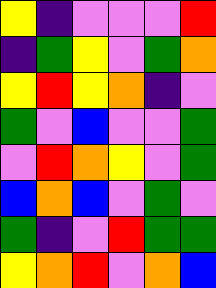[["yellow", "indigo", "violet", "violet", "violet", "red"], ["indigo", "green", "yellow", "violet", "green", "orange"], ["yellow", "red", "yellow", "orange", "indigo", "violet"], ["green", "violet", "blue", "violet", "violet", "green"], ["violet", "red", "orange", "yellow", "violet", "green"], ["blue", "orange", "blue", "violet", "green", "violet"], ["green", "indigo", "violet", "red", "green", "green"], ["yellow", "orange", "red", "violet", "orange", "blue"]]